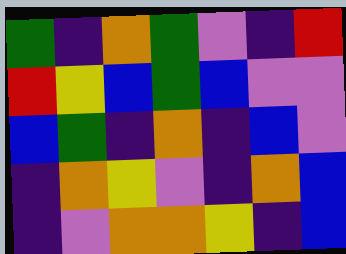[["green", "indigo", "orange", "green", "violet", "indigo", "red"], ["red", "yellow", "blue", "green", "blue", "violet", "violet"], ["blue", "green", "indigo", "orange", "indigo", "blue", "violet"], ["indigo", "orange", "yellow", "violet", "indigo", "orange", "blue"], ["indigo", "violet", "orange", "orange", "yellow", "indigo", "blue"]]